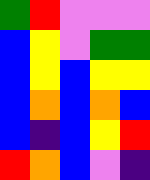[["green", "red", "violet", "violet", "violet"], ["blue", "yellow", "violet", "green", "green"], ["blue", "yellow", "blue", "yellow", "yellow"], ["blue", "orange", "blue", "orange", "blue"], ["blue", "indigo", "blue", "yellow", "red"], ["red", "orange", "blue", "violet", "indigo"]]